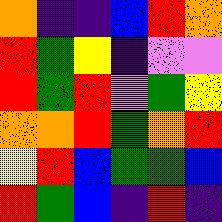[["orange", "indigo", "indigo", "blue", "red", "orange"], ["red", "green", "yellow", "indigo", "violet", "violet"], ["red", "green", "red", "violet", "green", "yellow"], ["orange", "orange", "red", "green", "orange", "red"], ["yellow", "red", "blue", "green", "green", "blue"], ["red", "green", "blue", "indigo", "red", "indigo"]]